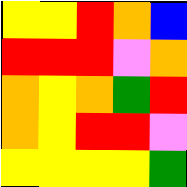[["yellow", "yellow", "red", "orange", "blue"], ["red", "red", "red", "violet", "orange"], ["orange", "yellow", "orange", "green", "red"], ["orange", "yellow", "red", "red", "violet"], ["yellow", "yellow", "yellow", "yellow", "green"]]